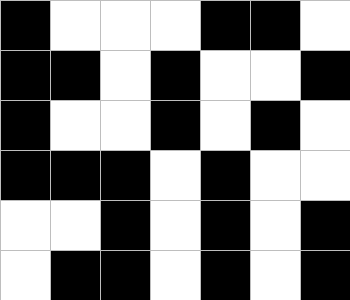[["black", "white", "white", "white", "black", "black", "white"], ["black", "black", "white", "black", "white", "white", "black"], ["black", "white", "white", "black", "white", "black", "white"], ["black", "black", "black", "white", "black", "white", "white"], ["white", "white", "black", "white", "black", "white", "black"], ["white", "black", "black", "white", "black", "white", "black"]]